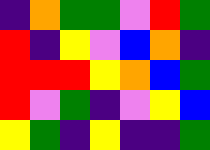[["indigo", "orange", "green", "green", "violet", "red", "green"], ["red", "indigo", "yellow", "violet", "blue", "orange", "indigo"], ["red", "red", "red", "yellow", "orange", "blue", "green"], ["red", "violet", "green", "indigo", "violet", "yellow", "blue"], ["yellow", "green", "indigo", "yellow", "indigo", "indigo", "green"]]